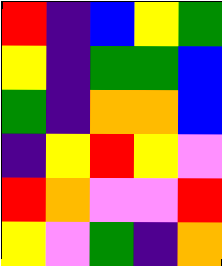[["red", "indigo", "blue", "yellow", "green"], ["yellow", "indigo", "green", "green", "blue"], ["green", "indigo", "orange", "orange", "blue"], ["indigo", "yellow", "red", "yellow", "violet"], ["red", "orange", "violet", "violet", "red"], ["yellow", "violet", "green", "indigo", "orange"]]